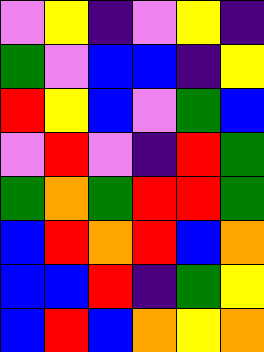[["violet", "yellow", "indigo", "violet", "yellow", "indigo"], ["green", "violet", "blue", "blue", "indigo", "yellow"], ["red", "yellow", "blue", "violet", "green", "blue"], ["violet", "red", "violet", "indigo", "red", "green"], ["green", "orange", "green", "red", "red", "green"], ["blue", "red", "orange", "red", "blue", "orange"], ["blue", "blue", "red", "indigo", "green", "yellow"], ["blue", "red", "blue", "orange", "yellow", "orange"]]